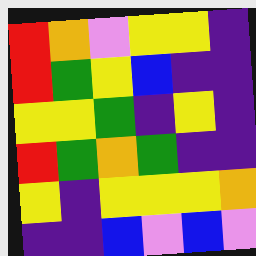[["red", "orange", "violet", "yellow", "yellow", "indigo"], ["red", "green", "yellow", "blue", "indigo", "indigo"], ["yellow", "yellow", "green", "indigo", "yellow", "indigo"], ["red", "green", "orange", "green", "indigo", "indigo"], ["yellow", "indigo", "yellow", "yellow", "yellow", "orange"], ["indigo", "indigo", "blue", "violet", "blue", "violet"]]